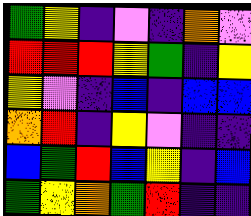[["green", "yellow", "indigo", "violet", "indigo", "orange", "violet"], ["red", "red", "red", "yellow", "green", "indigo", "yellow"], ["yellow", "violet", "indigo", "blue", "indigo", "blue", "blue"], ["orange", "red", "indigo", "yellow", "violet", "indigo", "indigo"], ["blue", "green", "red", "blue", "yellow", "indigo", "blue"], ["green", "yellow", "orange", "green", "red", "indigo", "indigo"]]